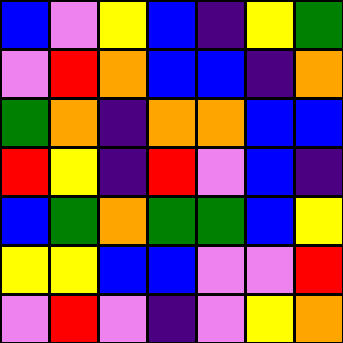[["blue", "violet", "yellow", "blue", "indigo", "yellow", "green"], ["violet", "red", "orange", "blue", "blue", "indigo", "orange"], ["green", "orange", "indigo", "orange", "orange", "blue", "blue"], ["red", "yellow", "indigo", "red", "violet", "blue", "indigo"], ["blue", "green", "orange", "green", "green", "blue", "yellow"], ["yellow", "yellow", "blue", "blue", "violet", "violet", "red"], ["violet", "red", "violet", "indigo", "violet", "yellow", "orange"]]